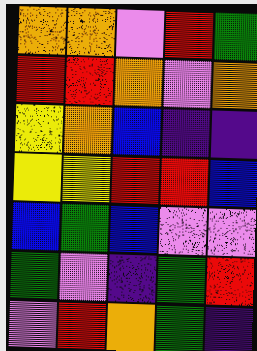[["orange", "orange", "violet", "red", "green"], ["red", "red", "orange", "violet", "orange"], ["yellow", "orange", "blue", "indigo", "indigo"], ["yellow", "yellow", "red", "red", "blue"], ["blue", "green", "blue", "violet", "violet"], ["green", "violet", "indigo", "green", "red"], ["violet", "red", "orange", "green", "indigo"]]